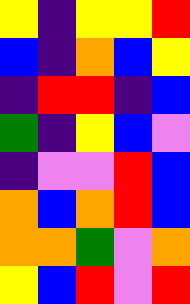[["yellow", "indigo", "yellow", "yellow", "red"], ["blue", "indigo", "orange", "blue", "yellow"], ["indigo", "red", "red", "indigo", "blue"], ["green", "indigo", "yellow", "blue", "violet"], ["indigo", "violet", "violet", "red", "blue"], ["orange", "blue", "orange", "red", "blue"], ["orange", "orange", "green", "violet", "orange"], ["yellow", "blue", "red", "violet", "red"]]